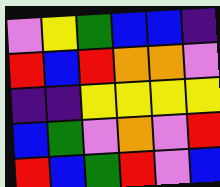[["violet", "yellow", "green", "blue", "blue", "indigo"], ["red", "blue", "red", "orange", "orange", "violet"], ["indigo", "indigo", "yellow", "yellow", "yellow", "yellow"], ["blue", "green", "violet", "orange", "violet", "red"], ["red", "blue", "green", "red", "violet", "blue"]]